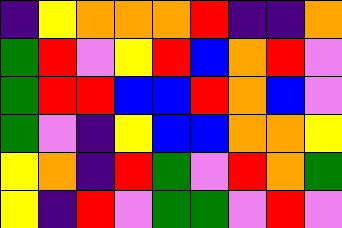[["indigo", "yellow", "orange", "orange", "orange", "red", "indigo", "indigo", "orange"], ["green", "red", "violet", "yellow", "red", "blue", "orange", "red", "violet"], ["green", "red", "red", "blue", "blue", "red", "orange", "blue", "violet"], ["green", "violet", "indigo", "yellow", "blue", "blue", "orange", "orange", "yellow"], ["yellow", "orange", "indigo", "red", "green", "violet", "red", "orange", "green"], ["yellow", "indigo", "red", "violet", "green", "green", "violet", "red", "violet"]]